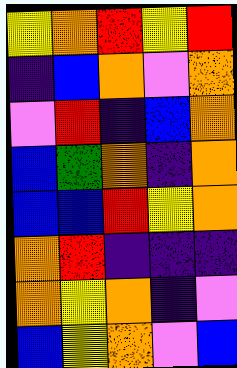[["yellow", "orange", "red", "yellow", "red"], ["indigo", "blue", "orange", "violet", "orange"], ["violet", "red", "indigo", "blue", "orange"], ["blue", "green", "orange", "indigo", "orange"], ["blue", "blue", "red", "yellow", "orange"], ["orange", "red", "indigo", "indigo", "indigo"], ["orange", "yellow", "orange", "indigo", "violet"], ["blue", "yellow", "orange", "violet", "blue"]]